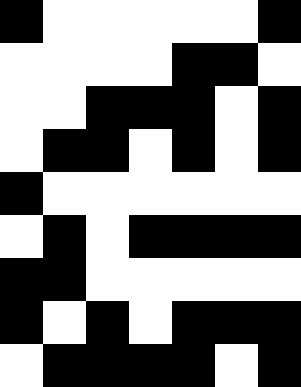[["black", "white", "white", "white", "white", "white", "black"], ["white", "white", "white", "white", "black", "black", "white"], ["white", "white", "black", "black", "black", "white", "black"], ["white", "black", "black", "white", "black", "white", "black"], ["black", "white", "white", "white", "white", "white", "white"], ["white", "black", "white", "black", "black", "black", "black"], ["black", "black", "white", "white", "white", "white", "white"], ["black", "white", "black", "white", "black", "black", "black"], ["white", "black", "black", "black", "black", "white", "black"]]